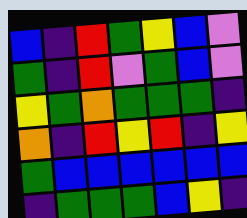[["blue", "indigo", "red", "green", "yellow", "blue", "violet"], ["green", "indigo", "red", "violet", "green", "blue", "violet"], ["yellow", "green", "orange", "green", "green", "green", "indigo"], ["orange", "indigo", "red", "yellow", "red", "indigo", "yellow"], ["green", "blue", "blue", "blue", "blue", "blue", "blue"], ["indigo", "green", "green", "green", "blue", "yellow", "indigo"]]